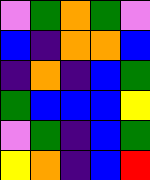[["violet", "green", "orange", "green", "violet"], ["blue", "indigo", "orange", "orange", "blue"], ["indigo", "orange", "indigo", "blue", "green"], ["green", "blue", "blue", "blue", "yellow"], ["violet", "green", "indigo", "blue", "green"], ["yellow", "orange", "indigo", "blue", "red"]]